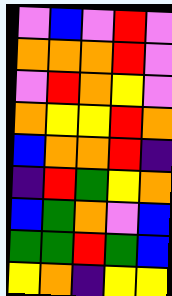[["violet", "blue", "violet", "red", "violet"], ["orange", "orange", "orange", "red", "violet"], ["violet", "red", "orange", "yellow", "violet"], ["orange", "yellow", "yellow", "red", "orange"], ["blue", "orange", "orange", "red", "indigo"], ["indigo", "red", "green", "yellow", "orange"], ["blue", "green", "orange", "violet", "blue"], ["green", "green", "red", "green", "blue"], ["yellow", "orange", "indigo", "yellow", "yellow"]]